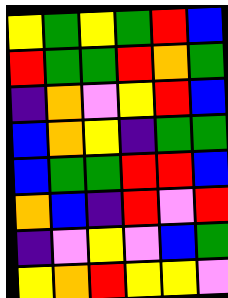[["yellow", "green", "yellow", "green", "red", "blue"], ["red", "green", "green", "red", "orange", "green"], ["indigo", "orange", "violet", "yellow", "red", "blue"], ["blue", "orange", "yellow", "indigo", "green", "green"], ["blue", "green", "green", "red", "red", "blue"], ["orange", "blue", "indigo", "red", "violet", "red"], ["indigo", "violet", "yellow", "violet", "blue", "green"], ["yellow", "orange", "red", "yellow", "yellow", "violet"]]